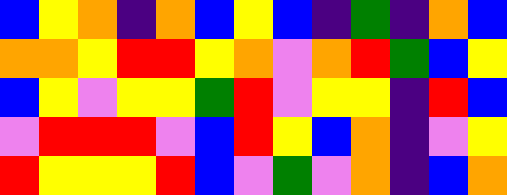[["blue", "yellow", "orange", "indigo", "orange", "blue", "yellow", "blue", "indigo", "green", "indigo", "orange", "blue"], ["orange", "orange", "yellow", "red", "red", "yellow", "orange", "violet", "orange", "red", "green", "blue", "yellow"], ["blue", "yellow", "violet", "yellow", "yellow", "green", "red", "violet", "yellow", "yellow", "indigo", "red", "blue"], ["violet", "red", "red", "red", "violet", "blue", "red", "yellow", "blue", "orange", "indigo", "violet", "yellow"], ["red", "yellow", "yellow", "yellow", "red", "blue", "violet", "green", "violet", "orange", "indigo", "blue", "orange"]]